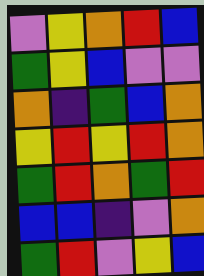[["violet", "yellow", "orange", "red", "blue"], ["green", "yellow", "blue", "violet", "violet"], ["orange", "indigo", "green", "blue", "orange"], ["yellow", "red", "yellow", "red", "orange"], ["green", "red", "orange", "green", "red"], ["blue", "blue", "indigo", "violet", "orange"], ["green", "red", "violet", "yellow", "blue"]]